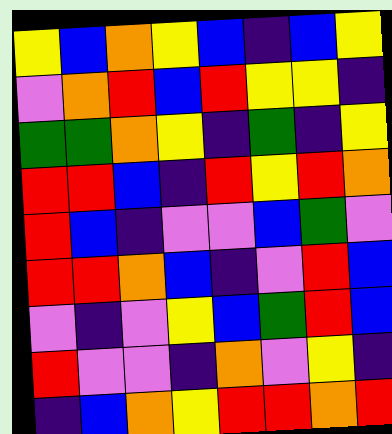[["yellow", "blue", "orange", "yellow", "blue", "indigo", "blue", "yellow"], ["violet", "orange", "red", "blue", "red", "yellow", "yellow", "indigo"], ["green", "green", "orange", "yellow", "indigo", "green", "indigo", "yellow"], ["red", "red", "blue", "indigo", "red", "yellow", "red", "orange"], ["red", "blue", "indigo", "violet", "violet", "blue", "green", "violet"], ["red", "red", "orange", "blue", "indigo", "violet", "red", "blue"], ["violet", "indigo", "violet", "yellow", "blue", "green", "red", "blue"], ["red", "violet", "violet", "indigo", "orange", "violet", "yellow", "indigo"], ["indigo", "blue", "orange", "yellow", "red", "red", "orange", "red"]]